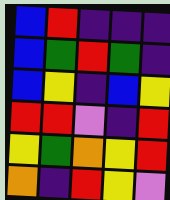[["blue", "red", "indigo", "indigo", "indigo"], ["blue", "green", "red", "green", "indigo"], ["blue", "yellow", "indigo", "blue", "yellow"], ["red", "red", "violet", "indigo", "red"], ["yellow", "green", "orange", "yellow", "red"], ["orange", "indigo", "red", "yellow", "violet"]]